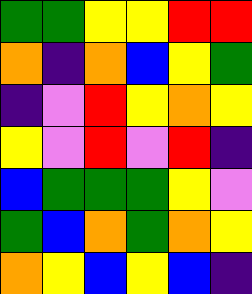[["green", "green", "yellow", "yellow", "red", "red"], ["orange", "indigo", "orange", "blue", "yellow", "green"], ["indigo", "violet", "red", "yellow", "orange", "yellow"], ["yellow", "violet", "red", "violet", "red", "indigo"], ["blue", "green", "green", "green", "yellow", "violet"], ["green", "blue", "orange", "green", "orange", "yellow"], ["orange", "yellow", "blue", "yellow", "blue", "indigo"]]